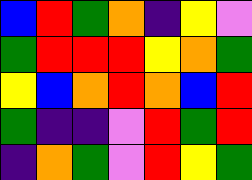[["blue", "red", "green", "orange", "indigo", "yellow", "violet"], ["green", "red", "red", "red", "yellow", "orange", "green"], ["yellow", "blue", "orange", "red", "orange", "blue", "red"], ["green", "indigo", "indigo", "violet", "red", "green", "red"], ["indigo", "orange", "green", "violet", "red", "yellow", "green"]]